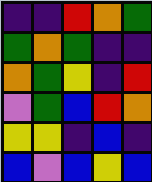[["indigo", "indigo", "red", "orange", "green"], ["green", "orange", "green", "indigo", "indigo"], ["orange", "green", "yellow", "indigo", "red"], ["violet", "green", "blue", "red", "orange"], ["yellow", "yellow", "indigo", "blue", "indigo"], ["blue", "violet", "blue", "yellow", "blue"]]